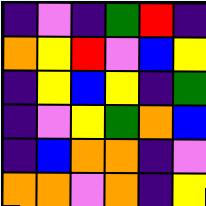[["indigo", "violet", "indigo", "green", "red", "indigo"], ["orange", "yellow", "red", "violet", "blue", "yellow"], ["indigo", "yellow", "blue", "yellow", "indigo", "green"], ["indigo", "violet", "yellow", "green", "orange", "blue"], ["indigo", "blue", "orange", "orange", "indigo", "violet"], ["orange", "orange", "violet", "orange", "indigo", "yellow"]]